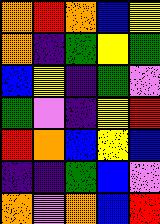[["orange", "red", "orange", "blue", "yellow"], ["orange", "indigo", "green", "yellow", "green"], ["blue", "yellow", "indigo", "green", "violet"], ["green", "violet", "indigo", "yellow", "red"], ["red", "orange", "blue", "yellow", "blue"], ["indigo", "indigo", "green", "blue", "violet"], ["orange", "violet", "orange", "blue", "red"]]